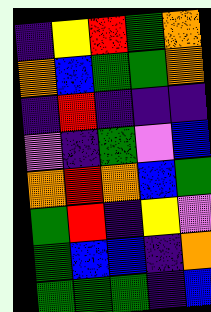[["indigo", "yellow", "red", "green", "orange"], ["orange", "blue", "green", "green", "orange"], ["indigo", "red", "indigo", "indigo", "indigo"], ["violet", "indigo", "green", "violet", "blue"], ["orange", "red", "orange", "blue", "green"], ["green", "red", "indigo", "yellow", "violet"], ["green", "blue", "blue", "indigo", "orange"], ["green", "green", "green", "indigo", "blue"]]